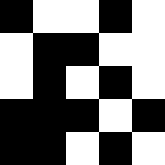[["black", "white", "white", "black", "white"], ["white", "black", "black", "white", "white"], ["white", "black", "white", "black", "white"], ["black", "black", "black", "white", "black"], ["black", "black", "white", "black", "white"]]